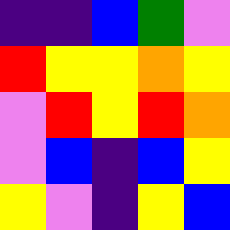[["indigo", "indigo", "blue", "green", "violet"], ["red", "yellow", "yellow", "orange", "yellow"], ["violet", "red", "yellow", "red", "orange"], ["violet", "blue", "indigo", "blue", "yellow"], ["yellow", "violet", "indigo", "yellow", "blue"]]